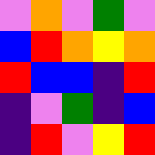[["violet", "orange", "violet", "green", "violet"], ["blue", "red", "orange", "yellow", "orange"], ["red", "blue", "blue", "indigo", "red"], ["indigo", "violet", "green", "indigo", "blue"], ["indigo", "red", "violet", "yellow", "red"]]